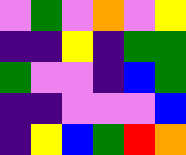[["violet", "green", "violet", "orange", "violet", "yellow"], ["indigo", "indigo", "yellow", "indigo", "green", "green"], ["green", "violet", "violet", "indigo", "blue", "green"], ["indigo", "indigo", "violet", "violet", "violet", "blue"], ["indigo", "yellow", "blue", "green", "red", "orange"]]